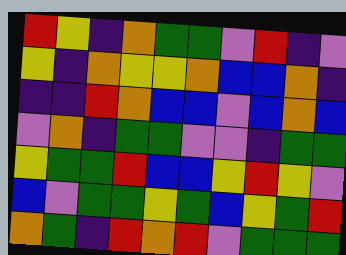[["red", "yellow", "indigo", "orange", "green", "green", "violet", "red", "indigo", "violet"], ["yellow", "indigo", "orange", "yellow", "yellow", "orange", "blue", "blue", "orange", "indigo"], ["indigo", "indigo", "red", "orange", "blue", "blue", "violet", "blue", "orange", "blue"], ["violet", "orange", "indigo", "green", "green", "violet", "violet", "indigo", "green", "green"], ["yellow", "green", "green", "red", "blue", "blue", "yellow", "red", "yellow", "violet"], ["blue", "violet", "green", "green", "yellow", "green", "blue", "yellow", "green", "red"], ["orange", "green", "indigo", "red", "orange", "red", "violet", "green", "green", "green"]]